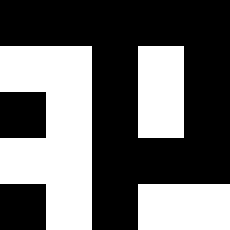[["black", "black", "black", "black", "black"], ["white", "white", "black", "white", "black"], ["black", "white", "black", "white", "black"], ["white", "white", "black", "black", "black"], ["black", "white", "black", "white", "white"]]